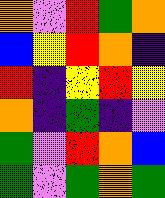[["orange", "violet", "red", "green", "orange"], ["blue", "yellow", "red", "orange", "indigo"], ["red", "indigo", "yellow", "red", "yellow"], ["orange", "indigo", "green", "indigo", "violet"], ["green", "violet", "red", "orange", "blue"], ["green", "violet", "green", "orange", "green"]]